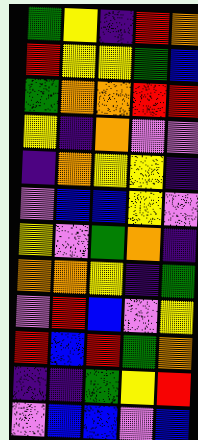[["green", "yellow", "indigo", "red", "orange"], ["red", "yellow", "yellow", "green", "blue"], ["green", "orange", "orange", "red", "red"], ["yellow", "indigo", "orange", "violet", "violet"], ["indigo", "orange", "yellow", "yellow", "indigo"], ["violet", "blue", "blue", "yellow", "violet"], ["yellow", "violet", "green", "orange", "indigo"], ["orange", "orange", "yellow", "indigo", "green"], ["violet", "red", "blue", "violet", "yellow"], ["red", "blue", "red", "green", "orange"], ["indigo", "indigo", "green", "yellow", "red"], ["violet", "blue", "blue", "violet", "blue"]]